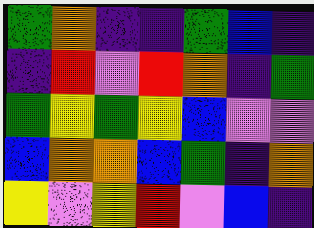[["green", "orange", "indigo", "indigo", "green", "blue", "indigo"], ["indigo", "red", "violet", "red", "orange", "indigo", "green"], ["green", "yellow", "green", "yellow", "blue", "violet", "violet"], ["blue", "orange", "orange", "blue", "green", "indigo", "orange"], ["yellow", "violet", "yellow", "red", "violet", "blue", "indigo"]]